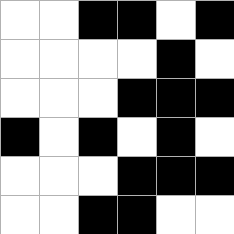[["white", "white", "black", "black", "white", "black"], ["white", "white", "white", "white", "black", "white"], ["white", "white", "white", "black", "black", "black"], ["black", "white", "black", "white", "black", "white"], ["white", "white", "white", "black", "black", "black"], ["white", "white", "black", "black", "white", "white"]]